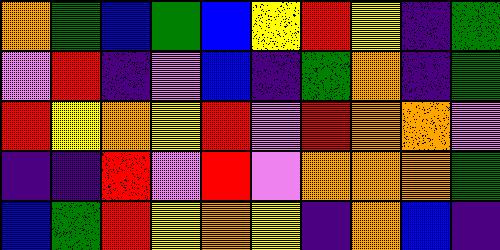[["orange", "green", "blue", "green", "blue", "yellow", "red", "yellow", "indigo", "green"], ["violet", "red", "indigo", "violet", "blue", "indigo", "green", "orange", "indigo", "green"], ["red", "yellow", "orange", "yellow", "red", "violet", "red", "orange", "orange", "violet"], ["indigo", "indigo", "red", "violet", "red", "violet", "orange", "orange", "orange", "green"], ["blue", "green", "red", "yellow", "orange", "yellow", "indigo", "orange", "blue", "indigo"]]